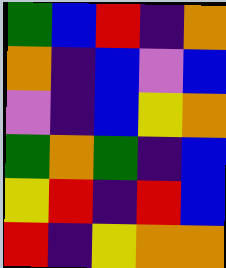[["green", "blue", "red", "indigo", "orange"], ["orange", "indigo", "blue", "violet", "blue"], ["violet", "indigo", "blue", "yellow", "orange"], ["green", "orange", "green", "indigo", "blue"], ["yellow", "red", "indigo", "red", "blue"], ["red", "indigo", "yellow", "orange", "orange"]]